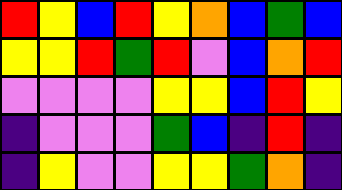[["red", "yellow", "blue", "red", "yellow", "orange", "blue", "green", "blue"], ["yellow", "yellow", "red", "green", "red", "violet", "blue", "orange", "red"], ["violet", "violet", "violet", "violet", "yellow", "yellow", "blue", "red", "yellow"], ["indigo", "violet", "violet", "violet", "green", "blue", "indigo", "red", "indigo"], ["indigo", "yellow", "violet", "violet", "yellow", "yellow", "green", "orange", "indigo"]]